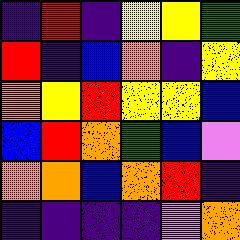[["indigo", "red", "indigo", "yellow", "yellow", "green"], ["red", "indigo", "blue", "orange", "indigo", "yellow"], ["orange", "yellow", "red", "yellow", "yellow", "blue"], ["blue", "red", "orange", "green", "blue", "violet"], ["orange", "orange", "blue", "orange", "red", "indigo"], ["indigo", "indigo", "indigo", "indigo", "violet", "orange"]]